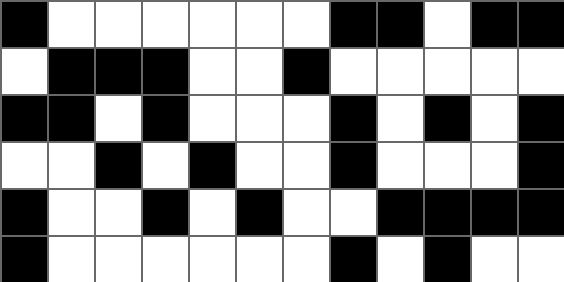[["black", "white", "white", "white", "white", "white", "white", "black", "black", "white", "black", "black"], ["white", "black", "black", "black", "white", "white", "black", "white", "white", "white", "white", "white"], ["black", "black", "white", "black", "white", "white", "white", "black", "white", "black", "white", "black"], ["white", "white", "black", "white", "black", "white", "white", "black", "white", "white", "white", "black"], ["black", "white", "white", "black", "white", "black", "white", "white", "black", "black", "black", "black"], ["black", "white", "white", "white", "white", "white", "white", "black", "white", "black", "white", "white"]]